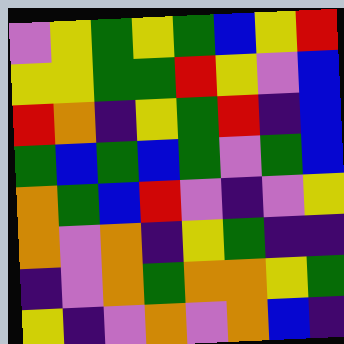[["violet", "yellow", "green", "yellow", "green", "blue", "yellow", "red"], ["yellow", "yellow", "green", "green", "red", "yellow", "violet", "blue"], ["red", "orange", "indigo", "yellow", "green", "red", "indigo", "blue"], ["green", "blue", "green", "blue", "green", "violet", "green", "blue"], ["orange", "green", "blue", "red", "violet", "indigo", "violet", "yellow"], ["orange", "violet", "orange", "indigo", "yellow", "green", "indigo", "indigo"], ["indigo", "violet", "orange", "green", "orange", "orange", "yellow", "green"], ["yellow", "indigo", "violet", "orange", "violet", "orange", "blue", "indigo"]]